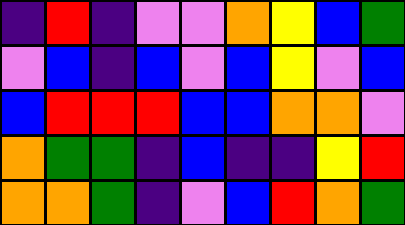[["indigo", "red", "indigo", "violet", "violet", "orange", "yellow", "blue", "green"], ["violet", "blue", "indigo", "blue", "violet", "blue", "yellow", "violet", "blue"], ["blue", "red", "red", "red", "blue", "blue", "orange", "orange", "violet"], ["orange", "green", "green", "indigo", "blue", "indigo", "indigo", "yellow", "red"], ["orange", "orange", "green", "indigo", "violet", "blue", "red", "orange", "green"]]